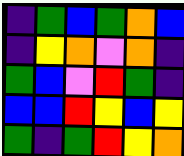[["indigo", "green", "blue", "green", "orange", "blue"], ["indigo", "yellow", "orange", "violet", "orange", "indigo"], ["green", "blue", "violet", "red", "green", "indigo"], ["blue", "blue", "red", "yellow", "blue", "yellow"], ["green", "indigo", "green", "red", "yellow", "orange"]]